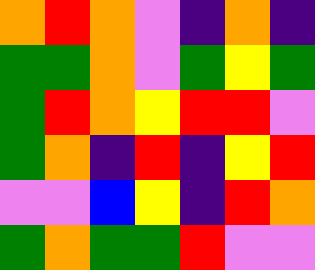[["orange", "red", "orange", "violet", "indigo", "orange", "indigo"], ["green", "green", "orange", "violet", "green", "yellow", "green"], ["green", "red", "orange", "yellow", "red", "red", "violet"], ["green", "orange", "indigo", "red", "indigo", "yellow", "red"], ["violet", "violet", "blue", "yellow", "indigo", "red", "orange"], ["green", "orange", "green", "green", "red", "violet", "violet"]]